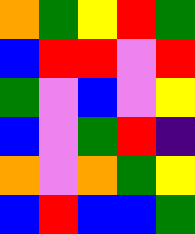[["orange", "green", "yellow", "red", "green"], ["blue", "red", "red", "violet", "red"], ["green", "violet", "blue", "violet", "yellow"], ["blue", "violet", "green", "red", "indigo"], ["orange", "violet", "orange", "green", "yellow"], ["blue", "red", "blue", "blue", "green"]]